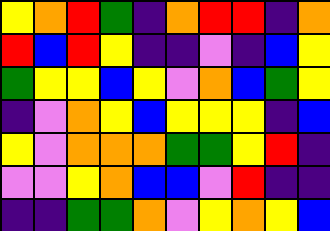[["yellow", "orange", "red", "green", "indigo", "orange", "red", "red", "indigo", "orange"], ["red", "blue", "red", "yellow", "indigo", "indigo", "violet", "indigo", "blue", "yellow"], ["green", "yellow", "yellow", "blue", "yellow", "violet", "orange", "blue", "green", "yellow"], ["indigo", "violet", "orange", "yellow", "blue", "yellow", "yellow", "yellow", "indigo", "blue"], ["yellow", "violet", "orange", "orange", "orange", "green", "green", "yellow", "red", "indigo"], ["violet", "violet", "yellow", "orange", "blue", "blue", "violet", "red", "indigo", "indigo"], ["indigo", "indigo", "green", "green", "orange", "violet", "yellow", "orange", "yellow", "blue"]]